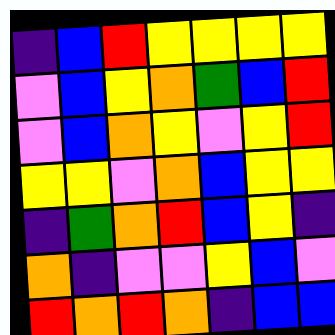[["indigo", "blue", "red", "yellow", "yellow", "yellow", "yellow"], ["violet", "blue", "yellow", "orange", "green", "blue", "red"], ["violet", "blue", "orange", "yellow", "violet", "yellow", "red"], ["yellow", "yellow", "violet", "orange", "blue", "yellow", "yellow"], ["indigo", "green", "orange", "red", "blue", "yellow", "indigo"], ["orange", "indigo", "violet", "violet", "yellow", "blue", "violet"], ["red", "orange", "red", "orange", "indigo", "blue", "blue"]]